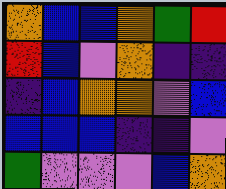[["orange", "blue", "blue", "orange", "green", "red"], ["red", "blue", "violet", "orange", "indigo", "indigo"], ["indigo", "blue", "orange", "orange", "violet", "blue"], ["blue", "blue", "blue", "indigo", "indigo", "violet"], ["green", "violet", "violet", "violet", "blue", "orange"]]